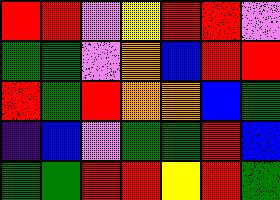[["red", "red", "violet", "yellow", "red", "red", "violet"], ["green", "green", "violet", "orange", "blue", "red", "red"], ["red", "green", "red", "orange", "orange", "blue", "green"], ["indigo", "blue", "violet", "green", "green", "red", "blue"], ["green", "green", "red", "red", "yellow", "red", "green"]]